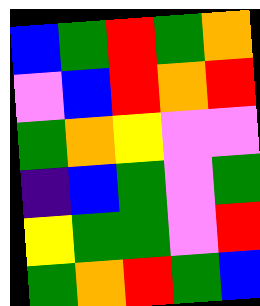[["blue", "green", "red", "green", "orange"], ["violet", "blue", "red", "orange", "red"], ["green", "orange", "yellow", "violet", "violet"], ["indigo", "blue", "green", "violet", "green"], ["yellow", "green", "green", "violet", "red"], ["green", "orange", "red", "green", "blue"]]